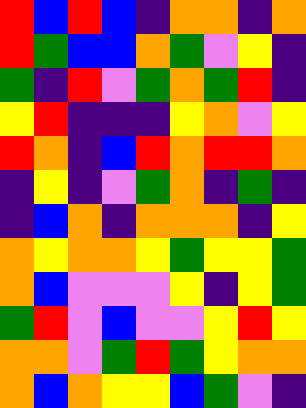[["red", "blue", "red", "blue", "indigo", "orange", "orange", "indigo", "orange"], ["red", "green", "blue", "blue", "orange", "green", "violet", "yellow", "indigo"], ["green", "indigo", "red", "violet", "green", "orange", "green", "red", "indigo"], ["yellow", "red", "indigo", "indigo", "indigo", "yellow", "orange", "violet", "yellow"], ["red", "orange", "indigo", "blue", "red", "orange", "red", "red", "orange"], ["indigo", "yellow", "indigo", "violet", "green", "orange", "indigo", "green", "indigo"], ["indigo", "blue", "orange", "indigo", "orange", "orange", "orange", "indigo", "yellow"], ["orange", "yellow", "orange", "orange", "yellow", "green", "yellow", "yellow", "green"], ["orange", "blue", "violet", "violet", "violet", "yellow", "indigo", "yellow", "green"], ["green", "red", "violet", "blue", "violet", "violet", "yellow", "red", "yellow"], ["orange", "orange", "violet", "green", "red", "green", "yellow", "orange", "orange"], ["orange", "blue", "orange", "yellow", "yellow", "blue", "green", "violet", "indigo"]]